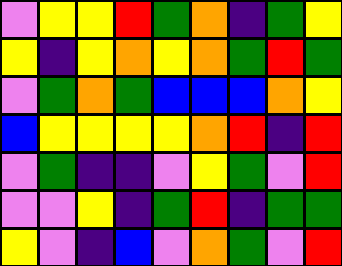[["violet", "yellow", "yellow", "red", "green", "orange", "indigo", "green", "yellow"], ["yellow", "indigo", "yellow", "orange", "yellow", "orange", "green", "red", "green"], ["violet", "green", "orange", "green", "blue", "blue", "blue", "orange", "yellow"], ["blue", "yellow", "yellow", "yellow", "yellow", "orange", "red", "indigo", "red"], ["violet", "green", "indigo", "indigo", "violet", "yellow", "green", "violet", "red"], ["violet", "violet", "yellow", "indigo", "green", "red", "indigo", "green", "green"], ["yellow", "violet", "indigo", "blue", "violet", "orange", "green", "violet", "red"]]